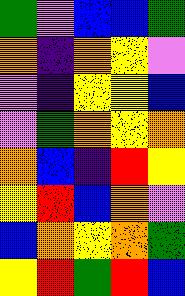[["green", "violet", "blue", "blue", "green"], ["orange", "indigo", "orange", "yellow", "violet"], ["violet", "indigo", "yellow", "yellow", "blue"], ["violet", "green", "orange", "yellow", "orange"], ["orange", "blue", "indigo", "red", "yellow"], ["yellow", "red", "blue", "orange", "violet"], ["blue", "orange", "yellow", "orange", "green"], ["yellow", "red", "green", "red", "blue"]]